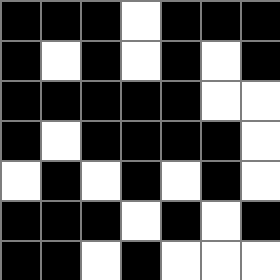[["black", "black", "black", "white", "black", "black", "black"], ["black", "white", "black", "white", "black", "white", "black"], ["black", "black", "black", "black", "black", "white", "white"], ["black", "white", "black", "black", "black", "black", "white"], ["white", "black", "white", "black", "white", "black", "white"], ["black", "black", "black", "white", "black", "white", "black"], ["black", "black", "white", "black", "white", "white", "white"]]